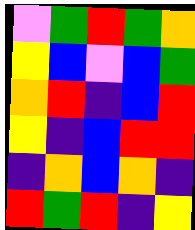[["violet", "green", "red", "green", "orange"], ["yellow", "blue", "violet", "blue", "green"], ["orange", "red", "indigo", "blue", "red"], ["yellow", "indigo", "blue", "red", "red"], ["indigo", "orange", "blue", "orange", "indigo"], ["red", "green", "red", "indigo", "yellow"]]